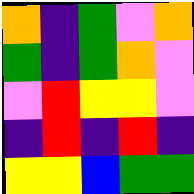[["orange", "indigo", "green", "violet", "orange"], ["green", "indigo", "green", "orange", "violet"], ["violet", "red", "yellow", "yellow", "violet"], ["indigo", "red", "indigo", "red", "indigo"], ["yellow", "yellow", "blue", "green", "green"]]